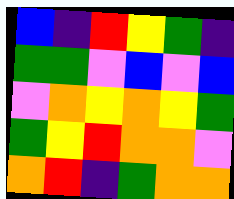[["blue", "indigo", "red", "yellow", "green", "indigo"], ["green", "green", "violet", "blue", "violet", "blue"], ["violet", "orange", "yellow", "orange", "yellow", "green"], ["green", "yellow", "red", "orange", "orange", "violet"], ["orange", "red", "indigo", "green", "orange", "orange"]]